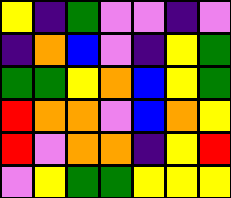[["yellow", "indigo", "green", "violet", "violet", "indigo", "violet"], ["indigo", "orange", "blue", "violet", "indigo", "yellow", "green"], ["green", "green", "yellow", "orange", "blue", "yellow", "green"], ["red", "orange", "orange", "violet", "blue", "orange", "yellow"], ["red", "violet", "orange", "orange", "indigo", "yellow", "red"], ["violet", "yellow", "green", "green", "yellow", "yellow", "yellow"]]